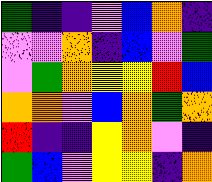[["green", "indigo", "indigo", "violet", "blue", "orange", "indigo"], ["violet", "violet", "orange", "indigo", "blue", "violet", "green"], ["violet", "green", "orange", "yellow", "yellow", "red", "blue"], ["orange", "orange", "violet", "blue", "orange", "green", "orange"], ["red", "indigo", "indigo", "yellow", "orange", "violet", "indigo"], ["green", "blue", "violet", "yellow", "yellow", "indigo", "orange"]]